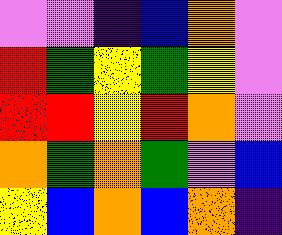[["violet", "violet", "indigo", "blue", "orange", "violet"], ["red", "green", "yellow", "green", "yellow", "violet"], ["red", "red", "yellow", "red", "orange", "violet"], ["orange", "green", "orange", "green", "violet", "blue"], ["yellow", "blue", "orange", "blue", "orange", "indigo"]]